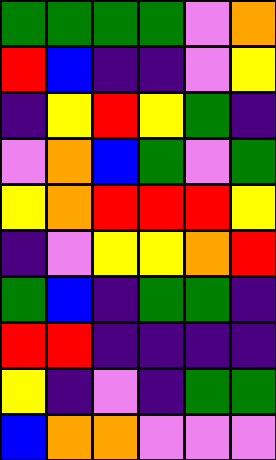[["green", "green", "green", "green", "violet", "orange"], ["red", "blue", "indigo", "indigo", "violet", "yellow"], ["indigo", "yellow", "red", "yellow", "green", "indigo"], ["violet", "orange", "blue", "green", "violet", "green"], ["yellow", "orange", "red", "red", "red", "yellow"], ["indigo", "violet", "yellow", "yellow", "orange", "red"], ["green", "blue", "indigo", "green", "green", "indigo"], ["red", "red", "indigo", "indigo", "indigo", "indigo"], ["yellow", "indigo", "violet", "indigo", "green", "green"], ["blue", "orange", "orange", "violet", "violet", "violet"]]